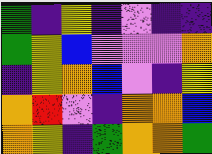[["green", "indigo", "yellow", "indigo", "violet", "indigo", "indigo"], ["green", "yellow", "blue", "violet", "violet", "violet", "orange"], ["indigo", "yellow", "orange", "blue", "violet", "indigo", "yellow"], ["orange", "red", "violet", "indigo", "orange", "orange", "blue"], ["orange", "yellow", "indigo", "green", "orange", "orange", "green"]]